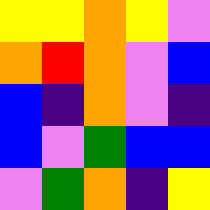[["yellow", "yellow", "orange", "yellow", "violet"], ["orange", "red", "orange", "violet", "blue"], ["blue", "indigo", "orange", "violet", "indigo"], ["blue", "violet", "green", "blue", "blue"], ["violet", "green", "orange", "indigo", "yellow"]]